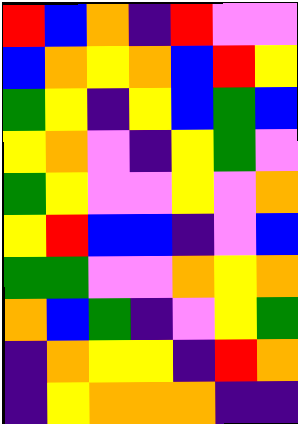[["red", "blue", "orange", "indigo", "red", "violet", "violet"], ["blue", "orange", "yellow", "orange", "blue", "red", "yellow"], ["green", "yellow", "indigo", "yellow", "blue", "green", "blue"], ["yellow", "orange", "violet", "indigo", "yellow", "green", "violet"], ["green", "yellow", "violet", "violet", "yellow", "violet", "orange"], ["yellow", "red", "blue", "blue", "indigo", "violet", "blue"], ["green", "green", "violet", "violet", "orange", "yellow", "orange"], ["orange", "blue", "green", "indigo", "violet", "yellow", "green"], ["indigo", "orange", "yellow", "yellow", "indigo", "red", "orange"], ["indigo", "yellow", "orange", "orange", "orange", "indigo", "indigo"]]